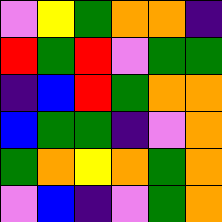[["violet", "yellow", "green", "orange", "orange", "indigo"], ["red", "green", "red", "violet", "green", "green"], ["indigo", "blue", "red", "green", "orange", "orange"], ["blue", "green", "green", "indigo", "violet", "orange"], ["green", "orange", "yellow", "orange", "green", "orange"], ["violet", "blue", "indigo", "violet", "green", "orange"]]